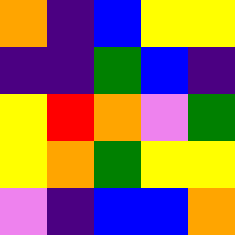[["orange", "indigo", "blue", "yellow", "yellow"], ["indigo", "indigo", "green", "blue", "indigo"], ["yellow", "red", "orange", "violet", "green"], ["yellow", "orange", "green", "yellow", "yellow"], ["violet", "indigo", "blue", "blue", "orange"]]